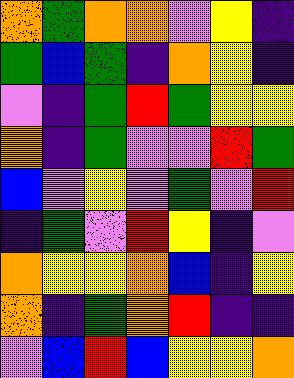[["orange", "green", "orange", "orange", "violet", "yellow", "indigo"], ["green", "blue", "green", "indigo", "orange", "yellow", "indigo"], ["violet", "indigo", "green", "red", "green", "yellow", "yellow"], ["orange", "indigo", "green", "violet", "violet", "red", "green"], ["blue", "violet", "yellow", "violet", "green", "violet", "red"], ["indigo", "green", "violet", "red", "yellow", "indigo", "violet"], ["orange", "yellow", "yellow", "orange", "blue", "indigo", "yellow"], ["orange", "indigo", "green", "orange", "red", "indigo", "indigo"], ["violet", "blue", "red", "blue", "yellow", "yellow", "orange"]]